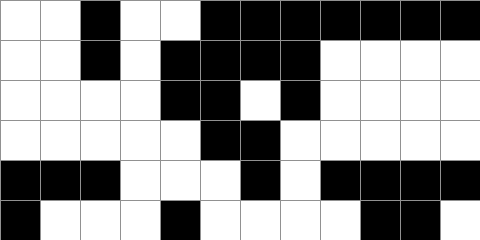[["white", "white", "black", "white", "white", "black", "black", "black", "black", "black", "black", "black"], ["white", "white", "black", "white", "black", "black", "black", "black", "white", "white", "white", "white"], ["white", "white", "white", "white", "black", "black", "white", "black", "white", "white", "white", "white"], ["white", "white", "white", "white", "white", "black", "black", "white", "white", "white", "white", "white"], ["black", "black", "black", "white", "white", "white", "black", "white", "black", "black", "black", "black"], ["black", "white", "white", "white", "black", "white", "white", "white", "white", "black", "black", "white"]]